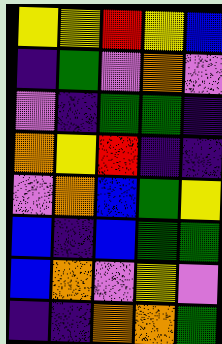[["yellow", "yellow", "red", "yellow", "blue"], ["indigo", "green", "violet", "orange", "violet"], ["violet", "indigo", "green", "green", "indigo"], ["orange", "yellow", "red", "indigo", "indigo"], ["violet", "orange", "blue", "green", "yellow"], ["blue", "indigo", "blue", "green", "green"], ["blue", "orange", "violet", "yellow", "violet"], ["indigo", "indigo", "orange", "orange", "green"]]